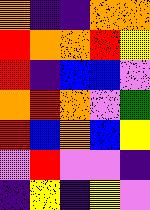[["orange", "indigo", "indigo", "orange", "orange"], ["red", "orange", "orange", "red", "yellow"], ["red", "indigo", "blue", "blue", "violet"], ["orange", "red", "orange", "violet", "green"], ["red", "blue", "orange", "blue", "yellow"], ["violet", "red", "violet", "violet", "indigo"], ["indigo", "yellow", "indigo", "yellow", "violet"]]